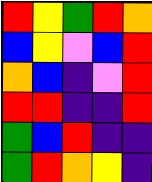[["red", "yellow", "green", "red", "orange"], ["blue", "yellow", "violet", "blue", "red"], ["orange", "blue", "indigo", "violet", "red"], ["red", "red", "indigo", "indigo", "red"], ["green", "blue", "red", "indigo", "indigo"], ["green", "red", "orange", "yellow", "indigo"]]